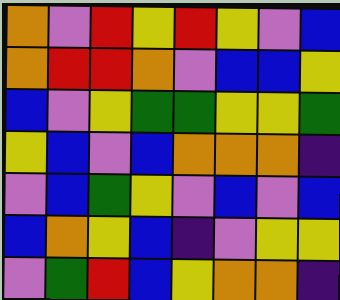[["orange", "violet", "red", "yellow", "red", "yellow", "violet", "blue"], ["orange", "red", "red", "orange", "violet", "blue", "blue", "yellow"], ["blue", "violet", "yellow", "green", "green", "yellow", "yellow", "green"], ["yellow", "blue", "violet", "blue", "orange", "orange", "orange", "indigo"], ["violet", "blue", "green", "yellow", "violet", "blue", "violet", "blue"], ["blue", "orange", "yellow", "blue", "indigo", "violet", "yellow", "yellow"], ["violet", "green", "red", "blue", "yellow", "orange", "orange", "indigo"]]